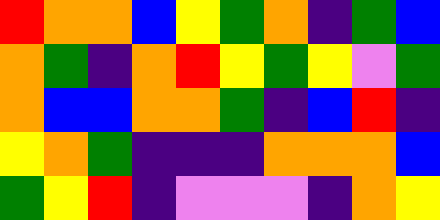[["red", "orange", "orange", "blue", "yellow", "green", "orange", "indigo", "green", "blue"], ["orange", "green", "indigo", "orange", "red", "yellow", "green", "yellow", "violet", "green"], ["orange", "blue", "blue", "orange", "orange", "green", "indigo", "blue", "red", "indigo"], ["yellow", "orange", "green", "indigo", "indigo", "indigo", "orange", "orange", "orange", "blue"], ["green", "yellow", "red", "indigo", "violet", "violet", "violet", "indigo", "orange", "yellow"]]